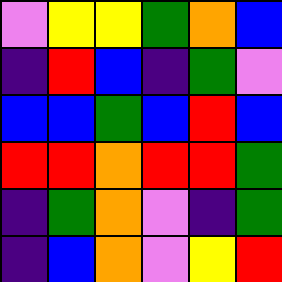[["violet", "yellow", "yellow", "green", "orange", "blue"], ["indigo", "red", "blue", "indigo", "green", "violet"], ["blue", "blue", "green", "blue", "red", "blue"], ["red", "red", "orange", "red", "red", "green"], ["indigo", "green", "orange", "violet", "indigo", "green"], ["indigo", "blue", "orange", "violet", "yellow", "red"]]